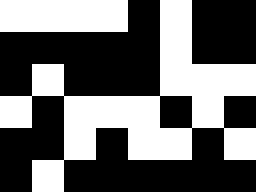[["white", "white", "white", "white", "black", "white", "black", "black"], ["black", "black", "black", "black", "black", "white", "black", "black"], ["black", "white", "black", "black", "black", "white", "white", "white"], ["white", "black", "white", "white", "white", "black", "white", "black"], ["black", "black", "white", "black", "white", "white", "black", "white"], ["black", "white", "black", "black", "black", "black", "black", "black"]]